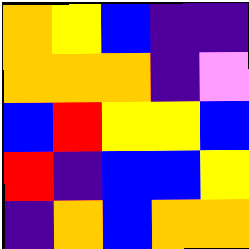[["orange", "yellow", "blue", "indigo", "indigo"], ["orange", "orange", "orange", "indigo", "violet"], ["blue", "red", "yellow", "yellow", "blue"], ["red", "indigo", "blue", "blue", "yellow"], ["indigo", "orange", "blue", "orange", "orange"]]